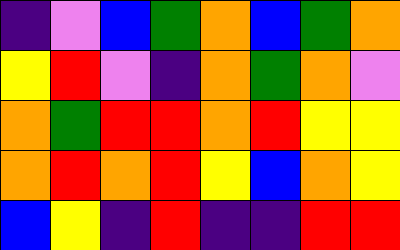[["indigo", "violet", "blue", "green", "orange", "blue", "green", "orange"], ["yellow", "red", "violet", "indigo", "orange", "green", "orange", "violet"], ["orange", "green", "red", "red", "orange", "red", "yellow", "yellow"], ["orange", "red", "orange", "red", "yellow", "blue", "orange", "yellow"], ["blue", "yellow", "indigo", "red", "indigo", "indigo", "red", "red"]]